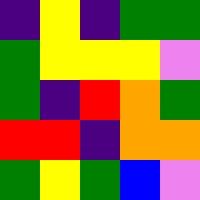[["indigo", "yellow", "indigo", "green", "green"], ["green", "yellow", "yellow", "yellow", "violet"], ["green", "indigo", "red", "orange", "green"], ["red", "red", "indigo", "orange", "orange"], ["green", "yellow", "green", "blue", "violet"]]